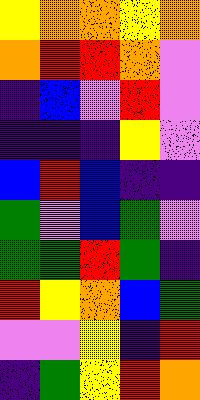[["yellow", "orange", "orange", "yellow", "orange"], ["orange", "red", "red", "orange", "violet"], ["indigo", "blue", "violet", "red", "violet"], ["indigo", "indigo", "indigo", "yellow", "violet"], ["blue", "red", "blue", "indigo", "indigo"], ["green", "violet", "blue", "green", "violet"], ["green", "green", "red", "green", "indigo"], ["red", "yellow", "orange", "blue", "green"], ["violet", "violet", "yellow", "indigo", "red"], ["indigo", "green", "yellow", "red", "orange"]]